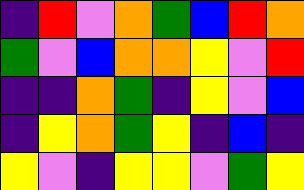[["indigo", "red", "violet", "orange", "green", "blue", "red", "orange"], ["green", "violet", "blue", "orange", "orange", "yellow", "violet", "red"], ["indigo", "indigo", "orange", "green", "indigo", "yellow", "violet", "blue"], ["indigo", "yellow", "orange", "green", "yellow", "indigo", "blue", "indigo"], ["yellow", "violet", "indigo", "yellow", "yellow", "violet", "green", "yellow"]]